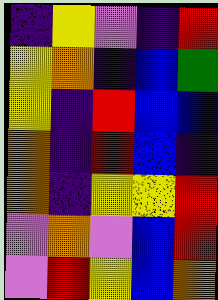[["indigo", "yellow", "violet", "indigo", "red"], ["yellow", "orange", "indigo", "blue", "green"], ["yellow", "indigo", "red", "blue", "blue"], ["orange", "indigo", "red", "blue", "indigo"], ["orange", "indigo", "yellow", "yellow", "red"], ["violet", "orange", "violet", "blue", "red"], ["violet", "red", "yellow", "blue", "orange"]]